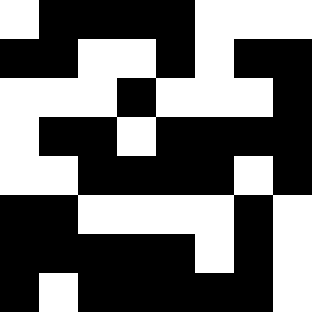[["white", "black", "black", "black", "black", "white", "white", "white"], ["black", "black", "white", "white", "black", "white", "black", "black"], ["white", "white", "white", "black", "white", "white", "white", "black"], ["white", "black", "black", "white", "black", "black", "black", "black"], ["white", "white", "black", "black", "black", "black", "white", "black"], ["black", "black", "white", "white", "white", "white", "black", "white"], ["black", "black", "black", "black", "black", "white", "black", "white"], ["black", "white", "black", "black", "black", "black", "black", "white"]]